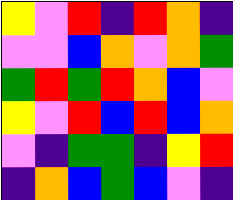[["yellow", "violet", "red", "indigo", "red", "orange", "indigo"], ["violet", "violet", "blue", "orange", "violet", "orange", "green"], ["green", "red", "green", "red", "orange", "blue", "violet"], ["yellow", "violet", "red", "blue", "red", "blue", "orange"], ["violet", "indigo", "green", "green", "indigo", "yellow", "red"], ["indigo", "orange", "blue", "green", "blue", "violet", "indigo"]]